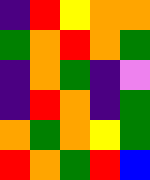[["indigo", "red", "yellow", "orange", "orange"], ["green", "orange", "red", "orange", "green"], ["indigo", "orange", "green", "indigo", "violet"], ["indigo", "red", "orange", "indigo", "green"], ["orange", "green", "orange", "yellow", "green"], ["red", "orange", "green", "red", "blue"]]